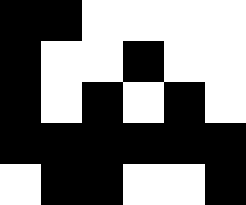[["black", "black", "white", "white", "white", "white"], ["black", "white", "white", "black", "white", "white"], ["black", "white", "black", "white", "black", "white"], ["black", "black", "black", "black", "black", "black"], ["white", "black", "black", "white", "white", "black"]]